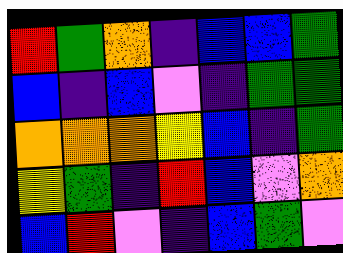[["red", "green", "orange", "indigo", "blue", "blue", "green"], ["blue", "indigo", "blue", "violet", "indigo", "green", "green"], ["orange", "orange", "orange", "yellow", "blue", "indigo", "green"], ["yellow", "green", "indigo", "red", "blue", "violet", "orange"], ["blue", "red", "violet", "indigo", "blue", "green", "violet"]]